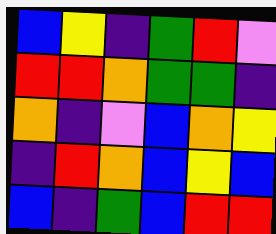[["blue", "yellow", "indigo", "green", "red", "violet"], ["red", "red", "orange", "green", "green", "indigo"], ["orange", "indigo", "violet", "blue", "orange", "yellow"], ["indigo", "red", "orange", "blue", "yellow", "blue"], ["blue", "indigo", "green", "blue", "red", "red"]]